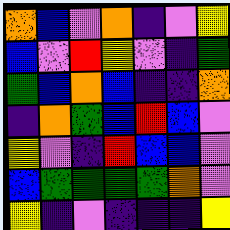[["orange", "blue", "violet", "orange", "indigo", "violet", "yellow"], ["blue", "violet", "red", "yellow", "violet", "indigo", "green"], ["green", "blue", "orange", "blue", "indigo", "indigo", "orange"], ["indigo", "orange", "green", "blue", "red", "blue", "violet"], ["yellow", "violet", "indigo", "red", "blue", "blue", "violet"], ["blue", "green", "green", "green", "green", "orange", "violet"], ["yellow", "indigo", "violet", "indigo", "indigo", "indigo", "yellow"]]